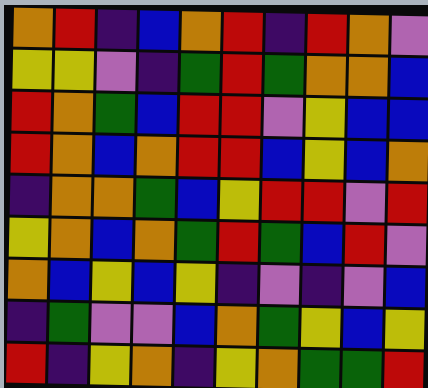[["orange", "red", "indigo", "blue", "orange", "red", "indigo", "red", "orange", "violet"], ["yellow", "yellow", "violet", "indigo", "green", "red", "green", "orange", "orange", "blue"], ["red", "orange", "green", "blue", "red", "red", "violet", "yellow", "blue", "blue"], ["red", "orange", "blue", "orange", "red", "red", "blue", "yellow", "blue", "orange"], ["indigo", "orange", "orange", "green", "blue", "yellow", "red", "red", "violet", "red"], ["yellow", "orange", "blue", "orange", "green", "red", "green", "blue", "red", "violet"], ["orange", "blue", "yellow", "blue", "yellow", "indigo", "violet", "indigo", "violet", "blue"], ["indigo", "green", "violet", "violet", "blue", "orange", "green", "yellow", "blue", "yellow"], ["red", "indigo", "yellow", "orange", "indigo", "yellow", "orange", "green", "green", "red"]]